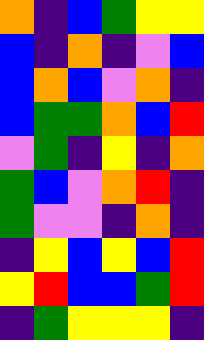[["orange", "indigo", "blue", "green", "yellow", "yellow"], ["blue", "indigo", "orange", "indigo", "violet", "blue"], ["blue", "orange", "blue", "violet", "orange", "indigo"], ["blue", "green", "green", "orange", "blue", "red"], ["violet", "green", "indigo", "yellow", "indigo", "orange"], ["green", "blue", "violet", "orange", "red", "indigo"], ["green", "violet", "violet", "indigo", "orange", "indigo"], ["indigo", "yellow", "blue", "yellow", "blue", "red"], ["yellow", "red", "blue", "blue", "green", "red"], ["indigo", "green", "yellow", "yellow", "yellow", "indigo"]]